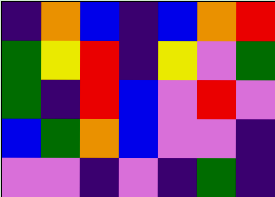[["indigo", "orange", "blue", "indigo", "blue", "orange", "red"], ["green", "yellow", "red", "indigo", "yellow", "violet", "green"], ["green", "indigo", "red", "blue", "violet", "red", "violet"], ["blue", "green", "orange", "blue", "violet", "violet", "indigo"], ["violet", "violet", "indigo", "violet", "indigo", "green", "indigo"]]